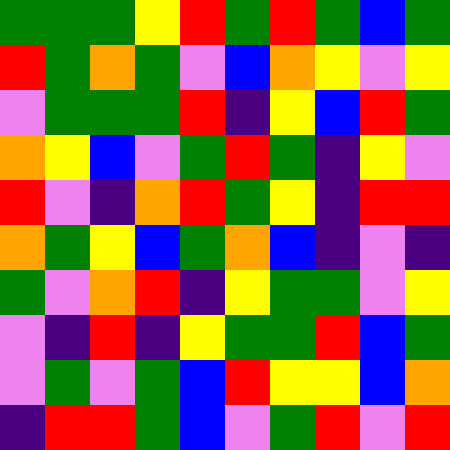[["green", "green", "green", "yellow", "red", "green", "red", "green", "blue", "green"], ["red", "green", "orange", "green", "violet", "blue", "orange", "yellow", "violet", "yellow"], ["violet", "green", "green", "green", "red", "indigo", "yellow", "blue", "red", "green"], ["orange", "yellow", "blue", "violet", "green", "red", "green", "indigo", "yellow", "violet"], ["red", "violet", "indigo", "orange", "red", "green", "yellow", "indigo", "red", "red"], ["orange", "green", "yellow", "blue", "green", "orange", "blue", "indigo", "violet", "indigo"], ["green", "violet", "orange", "red", "indigo", "yellow", "green", "green", "violet", "yellow"], ["violet", "indigo", "red", "indigo", "yellow", "green", "green", "red", "blue", "green"], ["violet", "green", "violet", "green", "blue", "red", "yellow", "yellow", "blue", "orange"], ["indigo", "red", "red", "green", "blue", "violet", "green", "red", "violet", "red"]]